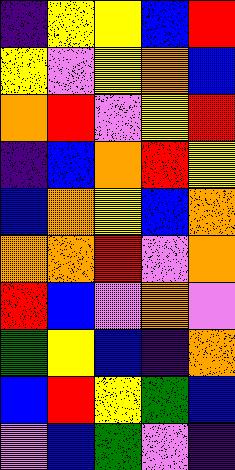[["indigo", "yellow", "yellow", "blue", "red"], ["yellow", "violet", "yellow", "orange", "blue"], ["orange", "red", "violet", "yellow", "red"], ["indigo", "blue", "orange", "red", "yellow"], ["blue", "orange", "yellow", "blue", "orange"], ["orange", "orange", "red", "violet", "orange"], ["red", "blue", "violet", "orange", "violet"], ["green", "yellow", "blue", "indigo", "orange"], ["blue", "red", "yellow", "green", "blue"], ["violet", "blue", "green", "violet", "indigo"]]